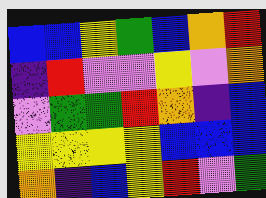[["blue", "blue", "yellow", "green", "blue", "orange", "red"], ["indigo", "red", "violet", "violet", "yellow", "violet", "orange"], ["violet", "green", "green", "red", "orange", "indigo", "blue"], ["yellow", "yellow", "yellow", "yellow", "blue", "blue", "blue"], ["orange", "indigo", "blue", "yellow", "red", "violet", "green"]]